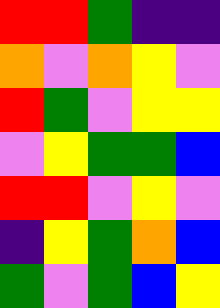[["red", "red", "green", "indigo", "indigo"], ["orange", "violet", "orange", "yellow", "violet"], ["red", "green", "violet", "yellow", "yellow"], ["violet", "yellow", "green", "green", "blue"], ["red", "red", "violet", "yellow", "violet"], ["indigo", "yellow", "green", "orange", "blue"], ["green", "violet", "green", "blue", "yellow"]]